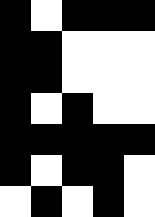[["black", "white", "black", "black", "black"], ["black", "black", "white", "white", "white"], ["black", "black", "white", "white", "white"], ["black", "white", "black", "white", "white"], ["black", "black", "black", "black", "black"], ["black", "white", "black", "black", "white"], ["white", "black", "white", "black", "white"]]